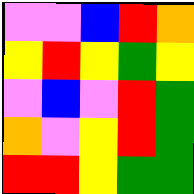[["violet", "violet", "blue", "red", "orange"], ["yellow", "red", "yellow", "green", "yellow"], ["violet", "blue", "violet", "red", "green"], ["orange", "violet", "yellow", "red", "green"], ["red", "red", "yellow", "green", "green"]]